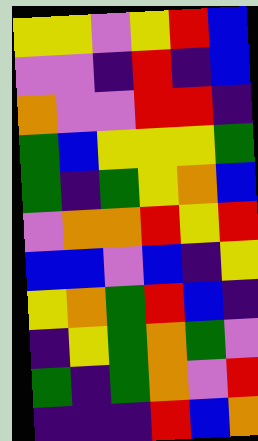[["yellow", "yellow", "violet", "yellow", "red", "blue"], ["violet", "violet", "indigo", "red", "indigo", "blue"], ["orange", "violet", "violet", "red", "red", "indigo"], ["green", "blue", "yellow", "yellow", "yellow", "green"], ["green", "indigo", "green", "yellow", "orange", "blue"], ["violet", "orange", "orange", "red", "yellow", "red"], ["blue", "blue", "violet", "blue", "indigo", "yellow"], ["yellow", "orange", "green", "red", "blue", "indigo"], ["indigo", "yellow", "green", "orange", "green", "violet"], ["green", "indigo", "green", "orange", "violet", "red"], ["indigo", "indigo", "indigo", "red", "blue", "orange"]]